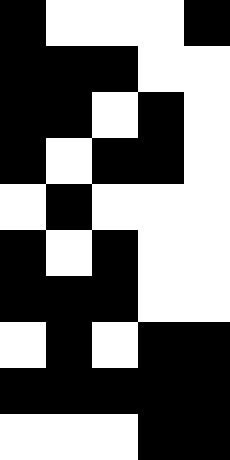[["black", "white", "white", "white", "black"], ["black", "black", "black", "white", "white"], ["black", "black", "white", "black", "white"], ["black", "white", "black", "black", "white"], ["white", "black", "white", "white", "white"], ["black", "white", "black", "white", "white"], ["black", "black", "black", "white", "white"], ["white", "black", "white", "black", "black"], ["black", "black", "black", "black", "black"], ["white", "white", "white", "black", "black"]]